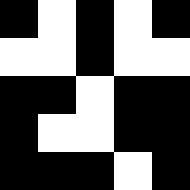[["black", "white", "black", "white", "black"], ["white", "white", "black", "white", "white"], ["black", "black", "white", "black", "black"], ["black", "white", "white", "black", "black"], ["black", "black", "black", "white", "black"]]